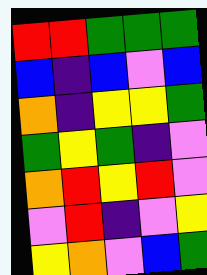[["red", "red", "green", "green", "green"], ["blue", "indigo", "blue", "violet", "blue"], ["orange", "indigo", "yellow", "yellow", "green"], ["green", "yellow", "green", "indigo", "violet"], ["orange", "red", "yellow", "red", "violet"], ["violet", "red", "indigo", "violet", "yellow"], ["yellow", "orange", "violet", "blue", "green"]]